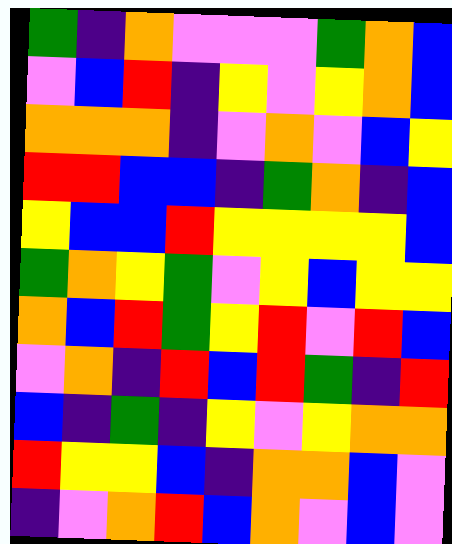[["green", "indigo", "orange", "violet", "violet", "violet", "green", "orange", "blue"], ["violet", "blue", "red", "indigo", "yellow", "violet", "yellow", "orange", "blue"], ["orange", "orange", "orange", "indigo", "violet", "orange", "violet", "blue", "yellow"], ["red", "red", "blue", "blue", "indigo", "green", "orange", "indigo", "blue"], ["yellow", "blue", "blue", "red", "yellow", "yellow", "yellow", "yellow", "blue"], ["green", "orange", "yellow", "green", "violet", "yellow", "blue", "yellow", "yellow"], ["orange", "blue", "red", "green", "yellow", "red", "violet", "red", "blue"], ["violet", "orange", "indigo", "red", "blue", "red", "green", "indigo", "red"], ["blue", "indigo", "green", "indigo", "yellow", "violet", "yellow", "orange", "orange"], ["red", "yellow", "yellow", "blue", "indigo", "orange", "orange", "blue", "violet"], ["indigo", "violet", "orange", "red", "blue", "orange", "violet", "blue", "violet"]]